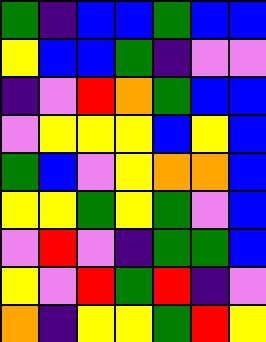[["green", "indigo", "blue", "blue", "green", "blue", "blue"], ["yellow", "blue", "blue", "green", "indigo", "violet", "violet"], ["indigo", "violet", "red", "orange", "green", "blue", "blue"], ["violet", "yellow", "yellow", "yellow", "blue", "yellow", "blue"], ["green", "blue", "violet", "yellow", "orange", "orange", "blue"], ["yellow", "yellow", "green", "yellow", "green", "violet", "blue"], ["violet", "red", "violet", "indigo", "green", "green", "blue"], ["yellow", "violet", "red", "green", "red", "indigo", "violet"], ["orange", "indigo", "yellow", "yellow", "green", "red", "yellow"]]